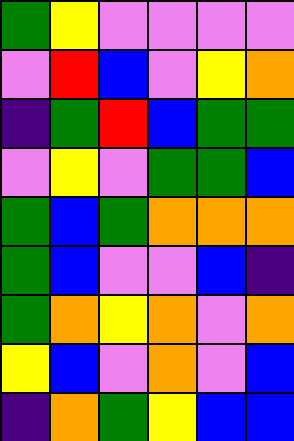[["green", "yellow", "violet", "violet", "violet", "violet"], ["violet", "red", "blue", "violet", "yellow", "orange"], ["indigo", "green", "red", "blue", "green", "green"], ["violet", "yellow", "violet", "green", "green", "blue"], ["green", "blue", "green", "orange", "orange", "orange"], ["green", "blue", "violet", "violet", "blue", "indigo"], ["green", "orange", "yellow", "orange", "violet", "orange"], ["yellow", "blue", "violet", "orange", "violet", "blue"], ["indigo", "orange", "green", "yellow", "blue", "blue"]]